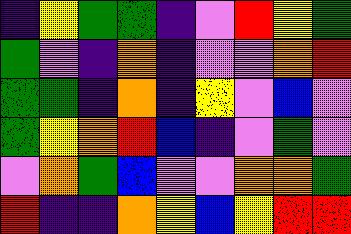[["indigo", "yellow", "green", "green", "indigo", "violet", "red", "yellow", "green"], ["green", "violet", "indigo", "orange", "indigo", "violet", "violet", "orange", "red"], ["green", "green", "indigo", "orange", "indigo", "yellow", "violet", "blue", "violet"], ["green", "yellow", "orange", "red", "blue", "indigo", "violet", "green", "violet"], ["violet", "orange", "green", "blue", "violet", "violet", "orange", "orange", "green"], ["red", "indigo", "indigo", "orange", "yellow", "blue", "yellow", "red", "red"]]